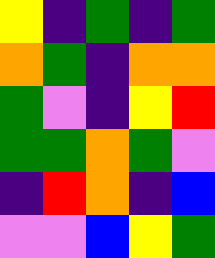[["yellow", "indigo", "green", "indigo", "green"], ["orange", "green", "indigo", "orange", "orange"], ["green", "violet", "indigo", "yellow", "red"], ["green", "green", "orange", "green", "violet"], ["indigo", "red", "orange", "indigo", "blue"], ["violet", "violet", "blue", "yellow", "green"]]